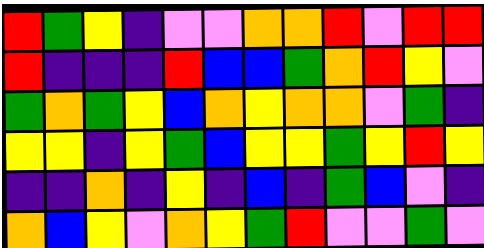[["red", "green", "yellow", "indigo", "violet", "violet", "orange", "orange", "red", "violet", "red", "red"], ["red", "indigo", "indigo", "indigo", "red", "blue", "blue", "green", "orange", "red", "yellow", "violet"], ["green", "orange", "green", "yellow", "blue", "orange", "yellow", "orange", "orange", "violet", "green", "indigo"], ["yellow", "yellow", "indigo", "yellow", "green", "blue", "yellow", "yellow", "green", "yellow", "red", "yellow"], ["indigo", "indigo", "orange", "indigo", "yellow", "indigo", "blue", "indigo", "green", "blue", "violet", "indigo"], ["orange", "blue", "yellow", "violet", "orange", "yellow", "green", "red", "violet", "violet", "green", "violet"]]